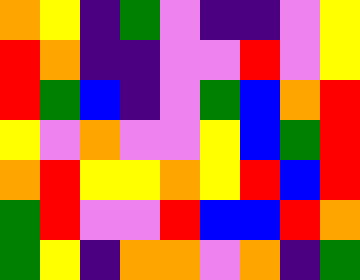[["orange", "yellow", "indigo", "green", "violet", "indigo", "indigo", "violet", "yellow"], ["red", "orange", "indigo", "indigo", "violet", "violet", "red", "violet", "yellow"], ["red", "green", "blue", "indigo", "violet", "green", "blue", "orange", "red"], ["yellow", "violet", "orange", "violet", "violet", "yellow", "blue", "green", "red"], ["orange", "red", "yellow", "yellow", "orange", "yellow", "red", "blue", "red"], ["green", "red", "violet", "violet", "red", "blue", "blue", "red", "orange"], ["green", "yellow", "indigo", "orange", "orange", "violet", "orange", "indigo", "green"]]